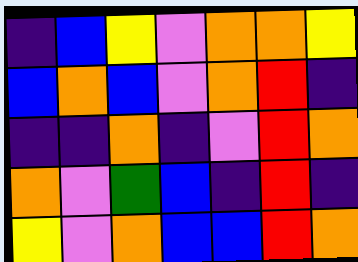[["indigo", "blue", "yellow", "violet", "orange", "orange", "yellow"], ["blue", "orange", "blue", "violet", "orange", "red", "indigo"], ["indigo", "indigo", "orange", "indigo", "violet", "red", "orange"], ["orange", "violet", "green", "blue", "indigo", "red", "indigo"], ["yellow", "violet", "orange", "blue", "blue", "red", "orange"]]